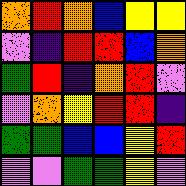[["orange", "red", "orange", "blue", "yellow", "yellow"], ["violet", "indigo", "red", "red", "blue", "orange"], ["green", "red", "indigo", "orange", "red", "violet"], ["violet", "orange", "yellow", "red", "red", "indigo"], ["green", "green", "blue", "blue", "yellow", "red"], ["violet", "violet", "green", "green", "yellow", "violet"]]